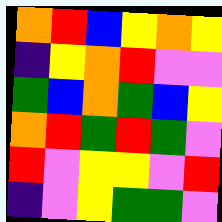[["orange", "red", "blue", "yellow", "orange", "yellow"], ["indigo", "yellow", "orange", "red", "violet", "violet"], ["green", "blue", "orange", "green", "blue", "yellow"], ["orange", "red", "green", "red", "green", "violet"], ["red", "violet", "yellow", "yellow", "violet", "red"], ["indigo", "violet", "yellow", "green", "green", "violet"]]